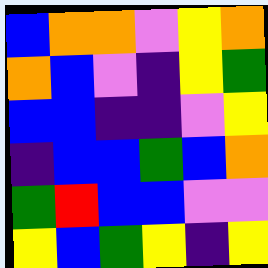[["blue", "orange", "orange", "violet", "yellow", "orange"], ["orange", "blue", "violet", "indigo", "yellow", "green"], ["blue", "blue", "indigo", "indigo", "violet", "yellow"], ["indigo", "blue", "blue", "green", "blue", "orange"], ["green", "red", "blue", "blue", "violet", "violet"], ["yellow", "blue", "green", "yellow", "indigo", "yellow"]]